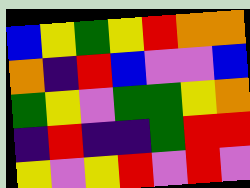[["blue", "yellow", "green", "yellow", "red", "orange", "orange"], ["orange", "indigo", "red", "blue", "violet", "violet", "blue"], ["green", "yellow", "violet", "green", "green", "yellow", "orange"], ["indigo", "red", "indigo", "indigo", "green", "red", "red"], ["yellow", "violet", "yellow", "red", "violet", "red", "violet"]]